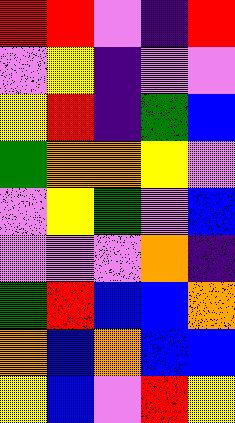[["red", "red", "violet", "indigo", "red"], ["violet", "yellow", "indigo", "violet", "violet"], ["yellow", "red", "indigo", "green", "blue"], ["green", "orange", "orange", "yellow", "violet"], ["violet", "yellow", "green", "violet", "blue"], ["violet", "violet", "violet", "orange", "indigo"], ["green", "red", "blue", "blue", "orange"], ["orange", "blue", "orange", "blue", "blue"], ["yellow", "blue", "violet", "red", "yellow"]]